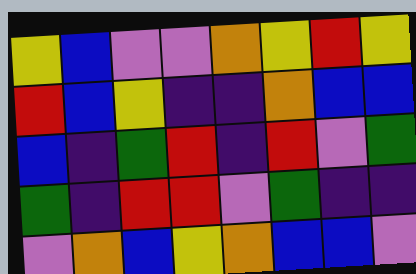[["yellow", "blue", "violet", "violet", "orange", "yellow", "red", "yellow"], ["red", "blue", "yellow", "indigo", "indigo", "orange", "blue", "blue"], ["blue", "indigo", "green", "red", "indigo", "red", "violet", "green"], ["green", "indigo", "red", "red", "violet", "green", "indigo", "indigo"], ["violet", "orange", "blue", "yellow", "orange", "blue", "blue", "violet"]]